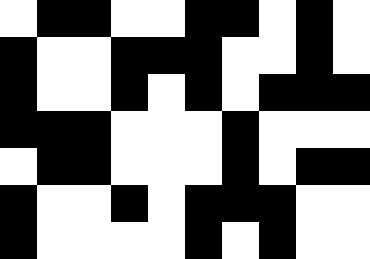[["white", "black", "black", "white", "white", "black", "black", "white", "black", "white"], ["black", "white", "white", "black", "black", "black", "white", "white", "black", "white"], ["black", "white", "white", "black", "white", "black", "white", "black", "black", "black"], ["black", "black", "black", "white", "white", "white", "black", "white", "white", "white"], ["white", "black", "black", "white", "white", "white", "black", "white", "black", "black"], ["black", "white", "white", "black", "white", "black", "black", "black", "white", "white"], ["black", "white", "white", "white", "white", "black", "white", "black", "white", "white"]]